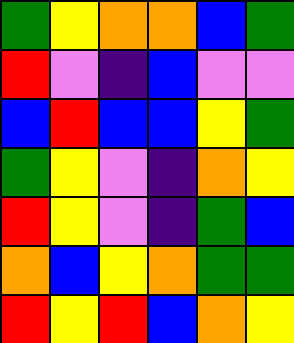[["green", "yellow", "orange", "orange", "blue", "green"], ["red", "violet", "indigo", "blue", "violet", "violet"], ["blue", "red", "blue", "blue", "yellow", "green"], ["green", "yellow", "violet", "indigo", "orange", "yellow"], ["red", "yellow", "violet", "indigo", "green", "blue"], ["orange", "blue", "yellow", "orange", "green", "green"], ["red", "yellow", "red", "blue", "orange", "yellow"]]